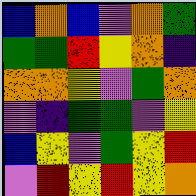[["blue", "orange", "blue", "violet", "orange", "green"], ["green", "green", "red", "yellow", "orange", "indigo"], ["orange", "orange", "yellow", "violet", "green", "orange"], ["violet", "indigo", "green", "green", "violet", "yellow"], ["blue", "yellow", "violet", "green", "yellow", "red"], ["violet", "red", "yellow", "red", "yellow", "orange"]]